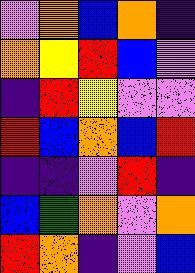[["violet", "orange", "blue", "orange", "indigo"], ["orange", "yellow", "red", "blue", "violet"], ["indigo", "red", "yellow", "violet", "violet"], ["red", "blue", "orange", "blue", "red"], ["indigo", "indigo", "violet", "red", "indigo"], ["blue", "green", "orange", "violet", "orange"], ["red", "orange", "indigo", "violet", "blue"]]